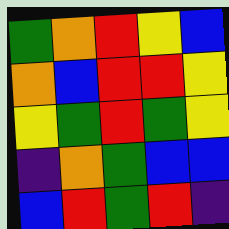[["green", "orange", "red", "yellow", "blue"], ["orange", "blue", "red", "red", "yellow"], ["yellow", "green", "red", "green", "yellow"], ["indigo", "orange", "green", "blue", "blue"], ["blue", "red", "green", "red", "indigo"]]